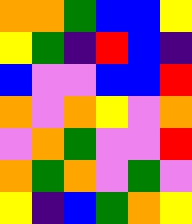[["orange", "orange", "green", "blue", "blue", "yellow"], ["yellow", "green", "indigo", "red", "blue", "indigo"], ["blue", "violet", "violet", "blue", "blue", "red"], ["orange", "violet", "orange", "yellow", "violet", "orange"], ["violet", "orange", "green", "violet", "violet", "red"], ["orange", "green", "orange", "violet", "green", "violet"], ["yellow", "indigo", "blue", "green", "orange", "yellow"]]